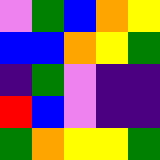[["violet", "green", "blue", "orange", "yellow"], ["blue", "blue", "orange", "yellow", "green"], ["indigo", "green", "violet", "indigo", "indigo"], ["red", "blue", "violet", "indigo", "indigo"], ["green", "orange", "yellow", "yellow", "green"]]